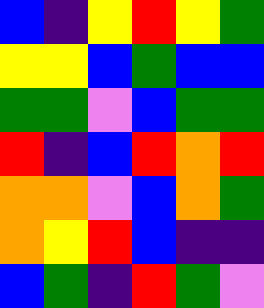[["blue", "indigo", "yellow", "red", "yellow", "green"], ["yellow", "yellow", "blue", "green", "blue", "blue"], ["green", "green", "violet", "blue", "green", "green"], ["red", "indigo", "blue", "red", "orange", "red"], ["orange", "orange", "violet", "blue", "orange", "green"], ["orange", "yellow", "red", "blue", "indigo", "indigo"], ["blue", "green", "indigo", "red", "green", "violet"]]